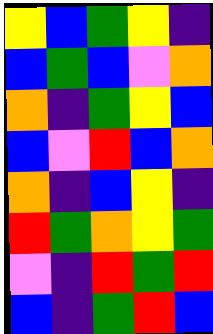[["yellow", "blue", "green", "yellow", "indigo"], ["blue", "green", "blue", "violet", "orange"], ["orange", "indigo", "green", "yellow", "blue"], ["blue", "violet", "red", "blue", "orange"], ["orange", "indigo", "blue", "yellow", "indigo"], ["red", "green", "orange", "yellow", "green"], ["violet", "indigo", "red", "green", "red"], ["blue", "indigo", "green", "red", "blue"]]